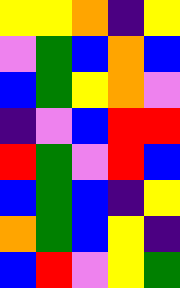[["yellow", "yellow", "orange", "indigo", "yellow"], ["violet", "green", "blue", "orange", "blue"], ["blue", "green", "yellow", "orange", "violet"], ["indigo", "violet", "blue", "red", "red"], ["red", "green", "violet", "red", "blue"], ["blue", "green", "blue", "indigo", "yellow"], ["orange", "green", "blue", "yellow", "indigo"], ["blue", "red", "violet", "yellow", "green"]]